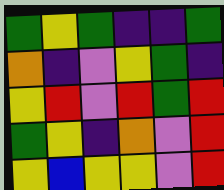[["green", "yellow", "green", "indigo", "indigo", "green"], ["orange", "indigo", "violet", "yellow", "green", "indigo"], ["yellow", "red", "violet", "red", "green", "red"], ["green", "yellow", "indigo", "orange", "violet", "red"], ["yellow", "blue", "yellow", "yellow", "violet", "red"]]